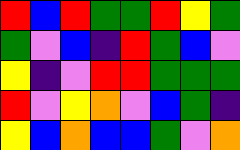[["red", "blue", "red", "green", "green", "red", "yellow", "green"], ["green", "violet", "blue", "indigo", "red", "green", "blue", "violet"], ["yellow", "indigo", "violet", "red", "red", "green", "green", "green"], ["red", "violet", "yellow", "orange", "violet", "blue", "green", "indigo"], ["yellow", "blue", "orange", "blue", "blue", "green", "violet", "orange"]]